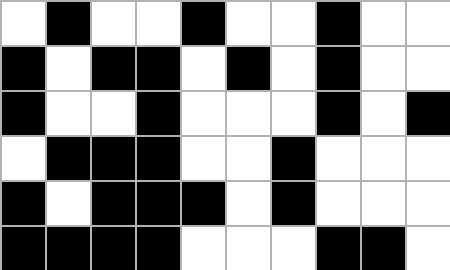[["white", "black", "white", "white", "black", "white", "white", "black", "white", "white"], ["black", "white", "black", "black", "white", "black", "white", "black", "white", "white"], ["black", "white", "white", "black", "white", "white", "white", "black", "white", "black"], ["white", "black", "black", "black", "white", "white", "black", "white", "white", "white"], ["black", "white", "black", "black", "black", "white", "black", "white", "white", "white"], ["black", "black", "black", "black", "white", "white", "white", "black", "black", "white"]]